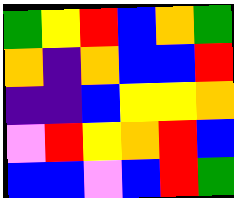[["green", "yellow", "red", "blue", "orange", "green"], ["orange", "indigo", "orange", "blue", "blue", "red"], ["indigo", "indigo", "blue", "yellow", "yellow", "orange"], ["violet", "red", "yellow", "orange", "red", "blue"], ["blue", "blue", "violet", "blue", "red", "green"]]